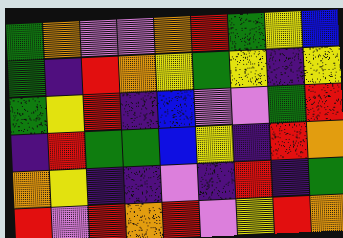[["green", "orange", "violet", "violet", "orange", "red", "green", "yellow", "blue"], ["green", "indigo", "red", "orange", "yellow", "green", "yellow", "indigo", "yellow"], ["green", "yellow", "red", "indigo", "blue", "violet", "violet", "green", "red"], ["indigo", "red", "green", "green", "blue", "yellow", "indigo", "red", "orange"], ["orange", "yellow", "indigo", "indigo", "violet", "indigo", "red", "indigo", "green"], ["red", "violet", "red", "orange", "red", "violet", "yellow", "red", "orange"]]